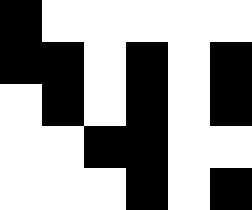[["black", "white", "white", "white", "white", "white"], ["black", "black", "white", "black", "white", "black"], ["white", "black", "white", "black", "white", "black"], ["white", "white", "black", "black", "white", "white"], ["white", "white", "white", "black", "white", "black"]]